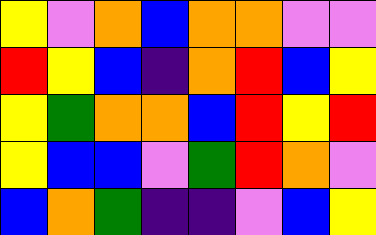[["yellow", "violet", "orange", "blue", "orange", "orange", "violet", "violet"], ["red", "yellow", "blue", "indigo", "orange", "red", "blue", "yellow"], ["yellow", "green", "orange", "orange", "blue", "red", "yellow", "red"], ["yellow", "blue", "blue", "violet", "green", "red", "orange", "violet"], ["blue", "orange", "green", "indigo", "indigo", "violet", "blue", "yellow"]]